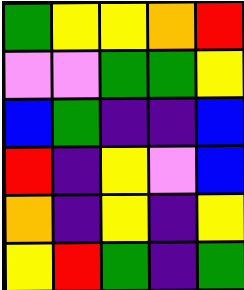[["green", "yellow", "yellow", "orange", "red"], ["violet", "violet", "green", "green", "yellow"], ["blue", "green", "indigo", "indigo", "blue"], ["red", "indigo", "yellow", "violet", "blue"], ["orange", "indigo", "yellow", "indigo", "yellow"], ["yellow", "red", "green", "indigo", "green"]]